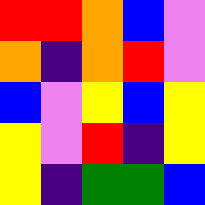[["red", "red", "orange", "blue", "violet"], ["orange", "indigo", "orange", "red", "violet"], ["blue", "violet", "yellow", "blue", "yellow"], ["yellow", "violet", "red", "indigo", "yellow"], ["yellow", "indigo", "green", "green", "blue"]]